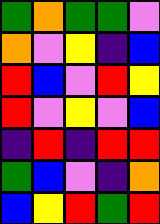[["green", "orange", "green", "green", "violet"], ["orange", "violet", "yellow", "indigo", "blue"], ["red", "blue", "violet", "red", "yellow"], ["red", "violet", "yellow", "violet", "blue"], ["indigo", "red", "indigo", "red", "red"], ["green", "blue", "violet", "indigo", "orange"], ["blue", "yellow", "red", "green", "red"]]